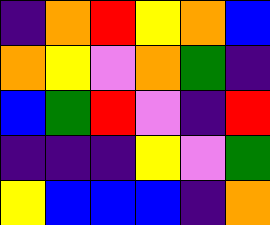[["indigo", "orange", "red", "yellow", "orange", "blue"], ["orange", "yellow", "violet", "orange", "green", "indigo"], ["blue", "green", "red", "violet", "indigo", "red"], ["indigo", "indigo", "indigo", "yellow", "violet", "green"], ["yellow", "blue", "blue", "blue", "indigo", "orange"]]